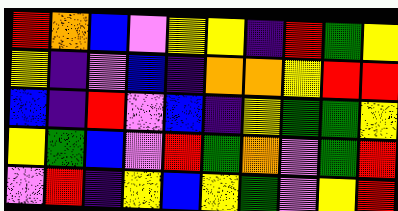[["red", "orange", "blue", "violet", "yellow", "yellow", "indigo", "red", "green", "yellow"], ["yellow", "indigo", "violet", "blue", "indigo", "orange", "orange", "yellow", "red", "red"], ["blue", "indigo", "red", "violet", "blue", "indigo", "yellow", "green", "green", "yellow"], ["yellow", "green", "blue", "violet", "red", "green", "orange", "violet", "green", "red"], ["violet", "red", "indigo", "yellow", "blue", "yellow", "green", "violet", "yellow", "red"]]